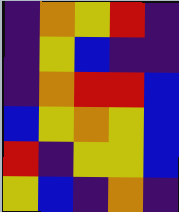[["indigo", "orange", "yellow", "red", "indigo"], ["indigo", "yellow", "blue", "indigo", "indigo"], ["indigo", "orange", "red", "red", "blue"], ["blue", "yellow", "orange", "yellow", "blue"], ["red", "indigo", "yellow", "yellow", "blue"], ["yellow", "blue", "indigo", "orange", "indigo"]]